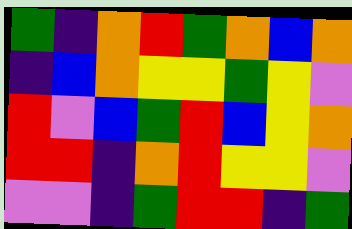[["green", "indigo", "orange", "red", "green", "orange", "blue", "orange"], ["indigo", "blue", "orange", "yellow", "yellow", "green", "yellow", "violet"], ["red", "violet", "blue", "green", "red", "blue", "yellow", "orange"], ["red", "red", "indigo", "orange", "red", "yellow", "yellow", "violet"], ["violet", "violet", "indigo", "green", "red", "red", "indigo", "green"]]